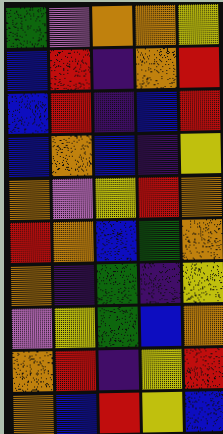[["green", "violet", "orange", "orange", "yellow"], ["blue", "red", "indigo", "orange", "red"], ["blue", "red", "indigo", "blue", "red"], ["blue", "orange", "blue", "indigo", "yellow"], ["orange", "violet", "yellow", "red", "orange"], ["red", "orange", "blue", "green", "orange"], ["orange", "indigo", "green", "indigo", "yellow"], ["violet", "yellow", "green", "blue", "orange"], ["orange", "red", "indigo", "yellow", "red"], ["orange", "blue", "red", "yellow", "blue"]]